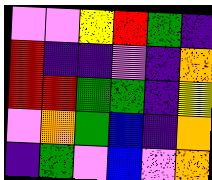[["violet", "violet", "yellow", "red", "green", "indigo"], ["red", "indigo", "indigo", "violet", "indigo", "orange"], ["red", "red", "green", "green", "indigo", "yellow"], ["violet", "orange", "green", "blue", "indigo", "orange"], ["indigo", "green", "violet", "blue", "violet", "orange"]]